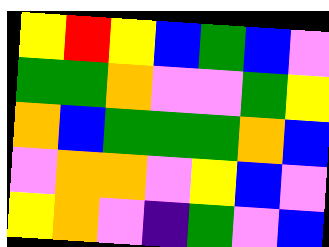[["yellow", "red", "yellow", "blue", "green", "blue", "violet"], ["green", "green", "orange", "violet", "violet", "green", "yellow"], ["orange", "blue", "green", "green", "green", "orange", "blue"], ["violet", "orange", "orange", "violet", "yellow", "blue", "violet"], ["yellow", "orange", "violet", "indigo", "green", "violet", "blue"]]